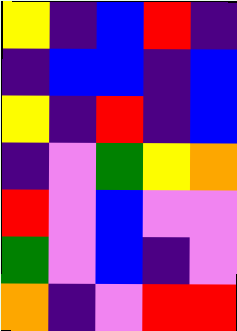[["yellow", "indigo", "blue", "red", "indigo"], ["indigo", "blue", "blue", "indigo", "blue"], ["yellow", "indigo", "red", "indigo", "blue"], ["indigo", "violet", "green", "yellow", "orange"], ["red", "violet", "blue", "violet", "violet"], ["green", "violet", "blue", "indigo", "violet"], ["orange", "indigo", "violet", "red", "red"]]